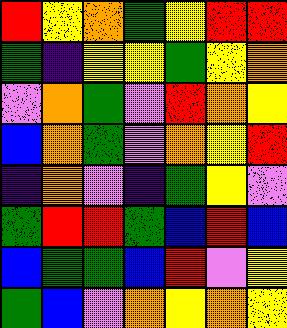[["red", "yellow", "orange", "green", "yellow", "red", "red"], ["green", "indigo", "yellow", "yellow", "green", "yellow", "orange"], ["violet", "orange", "green", "violet", "red", "orange", "yellow"], ["blue", "orange", "green", "violet", "orange", "yellow", "red"], ["indigo", "orange", "violet", "indigo", "green", "yellow", "violet"], ["green", "red", "red", "green", "blue", "red", "blue"], ["blue", "green", "green", "blue", "red", "violet", "yellow"], ["green", "blue", "violet", "orange", "yellow", "orange", "yellow"]]